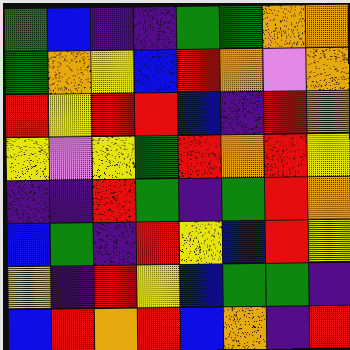[["green", "blue", "indigo", "indigo", "green", "green", "orange", "orange"], ["green", "orange", "yellow", "blue", "red", "orange", "violet", "orange"], ["red", "yellow", "red", "red", "blue", "indigo", "red", "orange"], ["yellow", "violet", "yellow", "green", "red", "orange", "red", "yellow"], ["indigo", "indigo", "red", "green", "indigo", "green", "red", "orange"], ["blue", "green", "indigo", "red", "yellow", "blue", "red", "yellow"], ["yellow", "indigo", "red", "yellow", "blue", "green", "green", "indigo"], ["blue", "red", "orange", "red", "blue", "orange", "indigo", "red"]]